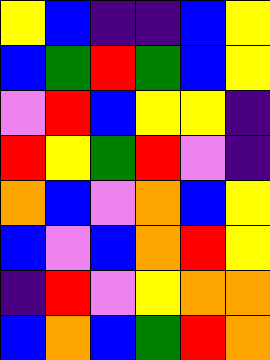[["yellow", "blue", "indigo", "indigo", "blue", "yellow"], ["blue", "green", "red", "green", "blue", "yellow"], ["violet", "red", "blue", "yellow", "yellow", "indigo"], ["red", "yellow", "green", "red", "violet", "indigo"], ["orange", "blue", "violet", "orange", "blue", "yellow"], ["blue", "violet", "blue", "orange", "red", "yellow"], ["indigo", "red", "violet", "yellow", "orange", "orange"], ["blue", "orange", "blue", "green", "red", "orange"]]